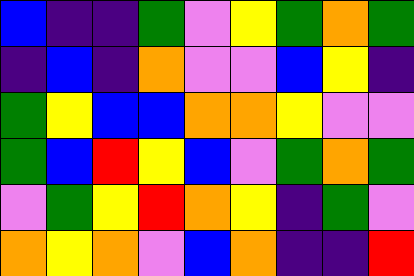[["blue", "indigo", "indigo", "green", "violet", "yellow", "green", "orange", "green"], ["indigo", "blue", "indigo", "orange", "violet", "violet", "blue", "yellow", "indigo"], ["green", "yellow", "blue", "blue", "orange", "orange", "yellow", "violet", "violet"], ["green", "blue", "red", "yellow", "blue", "violet", "green", "orange", "green"], ["violet", "green", "yellow", "red", "orange", "yellow", "indigo", "green", "violet"], ["orange", "yellow", "orange", "violet", "blue", "orange", "indigo", "indigo", "red"]]